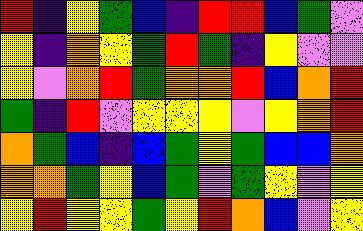[["red", "indigo", "yellow", "green", "blue", "indigo", "red", "red", "blue", "green", "violet"], ["yellow", "indigo", "orange", "yellow", "green", "red", "green", "indigo", "yellow", "violet", "violet"], ["yellow", "violet", "orange", "red", "green", "orange", "orange", "red", "blue", "orange", "red"], ["green", "indigo", "red", "violet", "yellow", "yellow", "yellow", "violet", "yellow", "orange", "red"], ["orange", "green", "blue", "indigo", "blue", "green", "yellow", "green", "blue", "blue", "orange"], ["orange", "orange", "green", "yellow", "blue", "green", "violet", "green", "yellow", "violet", "yellow"], ["yellow", "red", "yellow", "yellow", "green", "yellow", "red", "orange", "blue", "violet", "yellow"]]